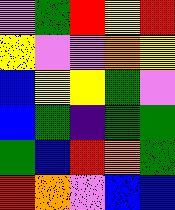[["violet", "green", "red", "yellow", "red"], ["yellow", "violet", "violet", "orange", "yellow"], ["blue", "yellow", "yellow", "green", "violet"], ["blue", "green", "indigo", "green", "green"], ["green", "blue", "red", "orange", "green"], ["red", "orange", "violet", "blue", "blue"]]